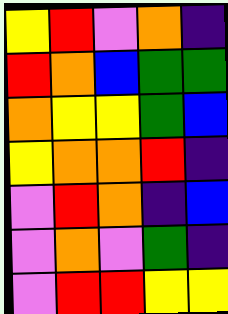[["yellow", "red", "violet", "orange", "indigo"], ["red", "orange", "blue", "green", "green"], ["orange", "yellow", "yellow", "green", "blue"], ["yellow", "orange", "orange", "red", "indigo"], ["violet", "red", "orange", "indigo", "blue"], ["violet", "orange", "violet", "green", "indigo"], ["violet", "red", "red", "yellow", "yellow"]]